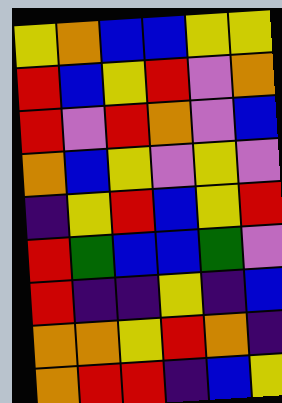[["yellow", "orange", "blue", "blue", "yellow", "yellow"], ["red", "blue", "yellow", "red", "violet", "orange"], ["red", "violet", "red", "orange", "violet", "blue"], ["orange", "blue", "yellow", "violet", "yellow", "violet"], ["indigo", "yellow", "red", "blue", "yellow", "red"], ["red", "green", "blue", "blue", "green", "violet"], ["red", "indigo", "indigo", "yellow", "indigo", "blue"], ["orange", "orange", "yellow", "red", "orange", "indigo"], ["orange", "red", "red", "indigo", "blue", "yellow"]]